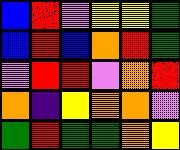[["blue", "red", "violet", "yellow", "yellow", "green"], ["blue", "red", "blue", "orange", "red", "green"], ["violet", "red", "red", "violet", "orange", "red"], ["orange", "indigo", "yellow", "orange", "orange", "violet"], ["green", "red", "green", "green", "orange", "yellow"]]